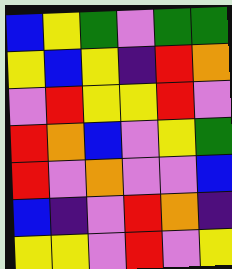[["blue", "yellow", "green", "violet", "green", "green"], ["yellow", "blue", "yellow", "indigo", "red", "orange"], ["violet", "red", "yellow", "yellow", "red", "violet"], ["red", "orange", "blue", "violet", "yellow", "green"], ["red", "violet", "orange", "violet", "violet", "blue"], ["blue", "indigo", "violet", "red", "orange", "indigo"], ["yellow", "yellow", "violet", "red", "violet", "yellow"]]